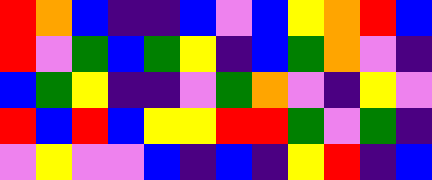[["red", "orange", "blue", "indigo", "indigo", "blue", "violet", "blue", "yellow", "orange", "red", "blue"], ["red", "violet", "green", "blue", "green", "yellow", "indigo", "blue", "green", "orange", "violet", "indigo"], ["blue", "green", "yellow", "indigo", "indigo", "violet", "green", "orange", "violet", "indigo", "yellow", "violet"], ["red", "blue", "red", "blue", "yellow", "yellow", "red", "red", "green", "violet", "green", "indigo"], ["violet", "yellow", "violet", "violet", "blue", "indigo", "blue", "indigo", "yellow", "red", "indigo", "blue"]]